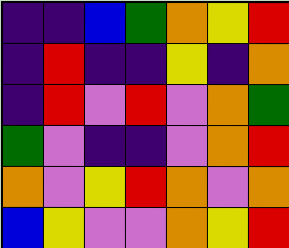[["indigo", "indigo", "blue", "green", "orange", "yellow", "red"], ["indigo", "red", "indigo", "indigo", "yellow", "indigo", "orange"], ["indigo", "red", "violet", "red", "violet", "orange", "green"], ["green", "violet", "indigo", "indigo", "violet", "orange", "red"], ["orange", "violet", "yellow", "red", "orange", "violet", "orange"], ["blue", "yellow", "violet", "violet", "orange", "yellow", "red"]]